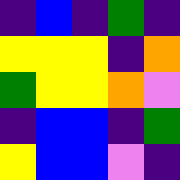[["indigo", "blue", "indigo", "green", "indigo"], ["yellow", "yellow", "yellow", "indigo", "orange"], ["green", "yellow", "yellow", "orange", "violet"], ["indigo", "blue", "blue", "indigo", "green"], ["yellow", "blue", "blue", "violet", "indigo"]]